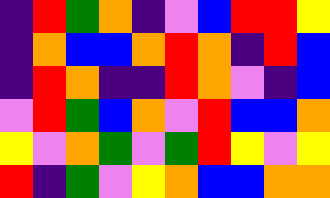[["indigo", "red", "green", "orange", "indigo", "violet", "blue", "red", "red", "yellow"], ["indigo", "orange", "blue", "blue", "orange", "red", "orange", "indigo", "red", "blue"], ["indigo", "red", "orange", "indigo", "indigo", "red", "orange", "violet", "indigo", "blue"], ["violet", "red", "green", "blue", "orange", "violet", "red", "blue", "blue", "orange"], ["yellow", "violet", "orange", "green", "violet", "green", "red", "yellow", "violet", "yellow"], ["red", "indigo", "green", "violet", "yellow", "orange", "blue", "blue", "orange", "orange"]]